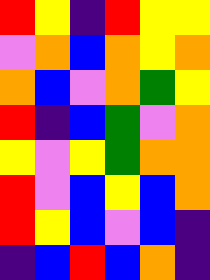[["red", "yellow", "indigo", "red", "yellow", "yellow"], ["violet", "orange", "blue", "orange", "yellow", "orange"], ["orange", "blue", "violet", "orange", "green", "yellow"], ["red", "indigo", "blue", "green", "violet", "orange"], ["yellow", "violet", "yellow", "green", "orange", "orange"], ["red", "violet", "blue", "yellow", "blue", "orange"], ["red", "yellow", "blue", "violet", "blue", "indigo"], ["indigo", "blue", "red", "blue", "orange", "indigo"]]